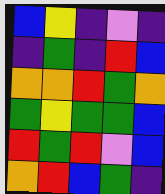[["blue", "yellow", "indigo", "violet", "indigo"], ["indigo", "green", "indigo", "red", "blue"], ["orange", "orange", "red", "green", "orange"], ["green", "yellow", "green", "green", "blue"], ["red", "green", "red", "violet", "blue"], ["orange", "red", "blue", "green", "indigo"]]